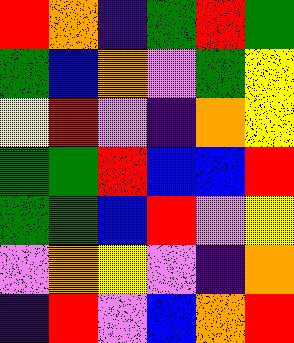[["red", "orange", "indigo", "green", "red", "green"], ["green", "blue", "orange", "violet", "green", "yellow"], ["yellow", "red", "violet", "indigo", "orange", "yellow"], ["green", "green", "red", "blue", "blue", "red"], ["green", "green", "blue", "red", "violet", "yellow"], ["violet", "orange", "yellow", "violet", "indigo", "orange"], ["indigo", "red", "violet", "blue", "orange", "red"]]